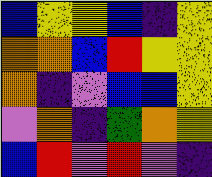[["blue", "yellow", "yellow", "blue", "indigo", "yellow"], ["orange", "orange", "blue", "red", "yellow", "yellow"], ["orange", "indigo", "violet", "blue", "blue", "yellow"], ["violet", "orange", "indigo", "green", "orange", "yellow"], ["blue", "red", "violet", "red", "violet", "indigo"]]